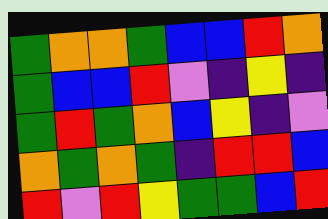[["green", "orange", "orange", "green", "blue", "blue", "red", "orange"], ["green", "blue", "blue", "red", "violet", "indigo", "yellow", "indigo"], ["green", "red", "green", "orange", "blue", "yellow", "indigo", "violet"], ["orange", "green", "orange", "green", "indigo", "red", "red", "blue"], ["red", "violet", "red", "yellow", "green", "green", "blue", "red"]]